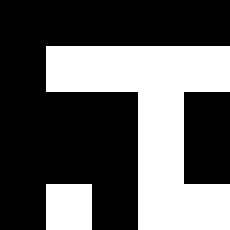[["black", "black", "black", "black", "black"], ["black", "white", "white", "white", "white"], ["black", "black", "black", "white", "black"], ["black", "black", "black", "white", "black"], ["black", "white", "black", "white", "white"]]